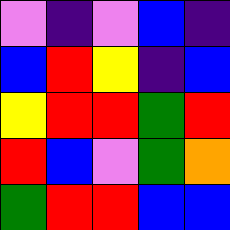[["violet", "indigo", "violet", "blue", "indigo"], ["blue", "red", "yellow", "indigo", "blue"], ["yellow", "red", "red", "green", "red"], ["red", "blue", "violet", "green", "orange"], ["green", "red", "red", "blue", "blue"]]